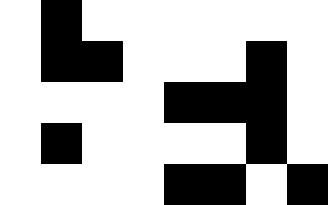[["white", "black", "white", "white", "white", "white", "white", "white"], ["white", "black", "black", "white", "white", "white", "black", "white"], ["white", "white", "white", "white", "black", "black", "black", "white"], ["white", "black", "white", "white", "white", "white", "black", "white"], ["white", "white", "white", "white", "black", "black", "white", "black"]]